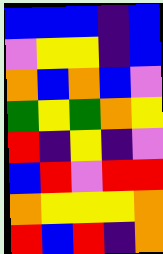[["blue", "blue", "blue", "indigo", "blue"], ["violet", "yellow", "yellow", "indigo", "blue"], ["orange", "blue", "orange", "blue", "violet"], ["green", "yellow", "green", "orange", "yellow"], ["red", "indigo", "yellow", "indigo", "violet"], ["blue", "red", "violet", "red", "red"], ["orange", "yellow", "yellow", "yellow", "orange"], ["red", "blue", "red", "indigo", "orange"]]